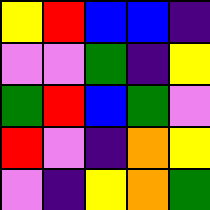[["yellow", "red", "blue", "blue", "indigo"], ["violet", "violet", "green", "indigo", "yellow"], ["green", "red", "blue", "green", "violet"], ["red", "violet", "indigo", "orange", "yellow"], ["violet", "indigo", "yellow", "orange", "green"]]